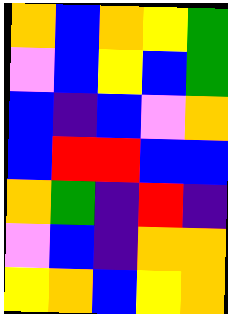[["orange", "blue", "orange", "yellow", "green"], ["violet", "blue", "yellow", "blue", "green"], ["blue", "indigo", "blue", "violet", "orange"], ["blue", "red", "red", "blue", "blue"], ["orange", "green", "indigo", "red", "indigo"], ["violet", "blue", "indigo", "orange", "orange"], ["yellow", "orange", "blue", "yellow", "orange"]]